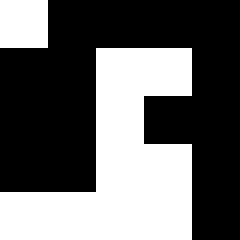[["white", "black", "black", "black", "black"], ["black", "black", "white", "white", "black"], ["black", "black", "white", "black", "black"], ["black", "black", "white", "white", "black"], ["white", "white", "white", "white", "black"]]